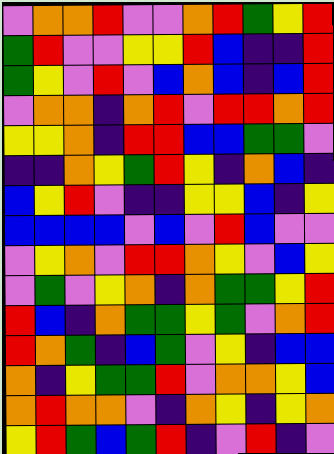[["violet", "orange", "orange", "red", "violet", "violet", "orange", "red", "green", "yellow", "red"], ["green", "red", "violet", "violet", "yellow", "yellow", "red", "blue", "indigo", "indigo", "red"], ["green", "yellow", "violet", "red", "violet", "blue", "orange", "blue", "indigo", "blue", "red"], ["violet", "orange", "orange", "indigo", "orange", "red", "violet", "red", "red", "orange", "red"], ["yellow", "yellow", "orange", "indigo", "red", "red", "blue", "blue", "green", "green", "violet"], ["indigo", "indigo", "orange", "yellow", "green", "red", "yellow", "indigo", "orange", "blue", "indigo"], ["blue", "yellow", "red", "violet", "indigo", "indigo", "yellow", "yellow", "blue", "indigo", "yellow"], ["blue", "blue", "blue", "blue", "violet", "blue", "violet", "red", "blue", "violet", "violet"], ["violet", "yellow", "orange", "violet", "red", "red", "orange", "yellow", "violet", "blue", "yellow"], ["violet", "green", "violet", "yellow", "orange", "indigo", "orange", "green", "green", "yellow", "red"], ["red", "blue", "indigo", "orange", "green", "green", "yellow", "green", "violet", "orange", "red"], ["red", "orange", "green", "indigo", "blue", "green", "violet", "yellow", "indigo", "blue", "blue"], ["orange", "indigo", "yellow", "green", "green", "red", "violet", "orange", "orange", "yellow", "blue"], ["orange", "red", "orange", "orange", "violet", "indigo", "orange", "yellow", "indigo", "yellow", "orange"], ["yellow", "red", "green", "blue", "green", "red", "indigo", "violet", "red", "indigo", "violet"]]